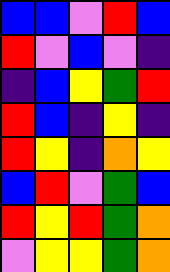[["blue", "blue", "violet", "red", "blue"], ["red", "violet", "blue", "violet", "indigo"], ["indigo", "blue", "yellow", "green", "red"], ["red", "blue", "indigo", "yellow", "indigo"], ["red", "yellow", "indigo", "orange", "yellow"], ["blue", "red", "violet", "green", "blue"], ["red", "yellow", "red", "green", "orange"], ["violet", "yellow", "yellow", "green", "orange"]]